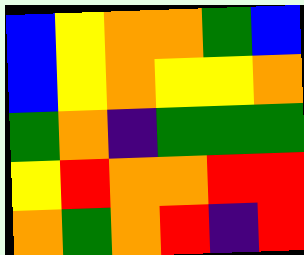[["blue", "yellow", "orange", "orange", "green", "blue"], ["blue", "yellow", "orange", "yellow", "yellow", "orange"], ["green", "orange", "indigo", "green", "green", "green"], ["yellow", "red", "orange", "orange", "red", "red"], ["orange", "green", "orange", "red", "indigo", "red"]]